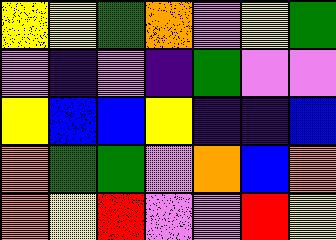[["yellow", "yellow", "green", "orange", "violet", "yellow", "green"], ["violet", "indigo", "violet", "indigo", "green", "violet", "violet"], ["yellow", "blue", "blue", "yellow", "indigo", "indigo", "blue"], ["orange", "green", "green", "violet", "orange", "blue", "orange"], ["orange", "yellow", "red", "violet", "violet", "red", "yellow"]]